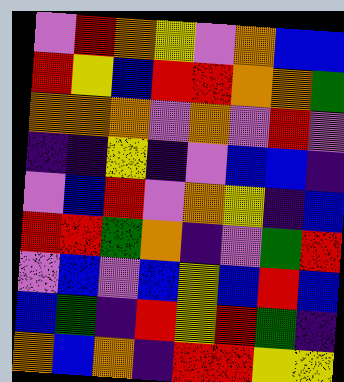[["violet", "red", "orange", "yellow", "violet", "orange", "blue", "blue"], ["red", "yellow", "blue", "red", "red", "orange", "orange", "green"], ["orange", "orange", "orange", "violet", "orange", "violet", "red", "violet"], ["indigo", "indigo", "yellow", "indigo", "violet", "blue", "blue", "indigo"], ["violet", "blue", "red", "violet", "orange", "yellow", "indigo", "blue"], ["red", "red", "green", "orange", "indigo", "violet", "green", "red"], ["violet", "blue", "violet", "blue", "yellow", "blue", "red", "blue"], ["blue", "green", "indigo", "red", "yellow", "red", "green", "indigo"], ["orange", "blue", "orange", "indigo", "red", "red", "yellow", "yellow"]]